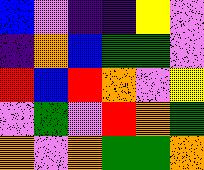[["blue", "violet", "indigo", "indigo", "yellow", "violet"], ["indigo", "orange", "blue", "green", "green", "violet"], ["red", "blue", "red", "orange", "violet", "yellow"], ["violet", "green", "violet", "red", "orange", "green"], ["orange", "violet", "orange", "green", "green", "orange"]]